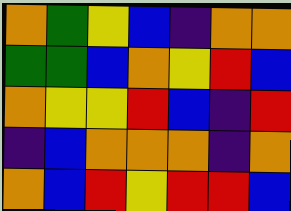[["orange", "green", "yellow", "blue", "indigo", "orange", "orange"], ["green", "green", "blue", "orange", "yellow", "red", "blue"], ["orange", "yellow", "yellow", "red", "blue", "indigo", "red"], ["indigo", "blue", "orange", "orange", "orange", "indigo", "orange"], ["orange", "blue", "red", "yellow", "red", "red", "blue"]]